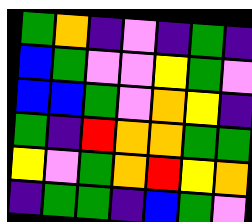[["green", "orange", "indigo", "violet", "indigo", "green", "indigo"], ["blue", "green", "violet", "violet", "yellow", "green", "violet"], ["blue", "blue", "green", "violet", "orange", "yellow", "indigo"], ["green", "indigo", "red", "orange", "orange", "green", "green"], ["yellow", "violet", "green", "orange", "red", "yellow", "orange"], ["indigo", "green", "green", "indigo", "blue", "green", "violet"]]